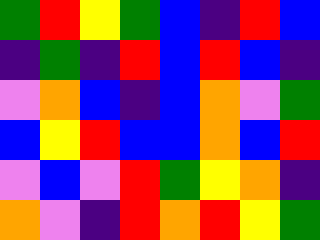[["green", "red", "yellow", "green", "blue", "indigo", "red", "blue"], ["indigo", "green", "indigo", "red", "blue", "red", "blue", "indigo"], ["violet", "orange", "blue", "indigo", "blue", "orange", "violet", "green"], ["blue", "yellow", "red", "blue", "blue", "orange", "blue", "red"], ["violet", "blue", "violet", "red", "green", "yellow", "orange", "indigo"], ["orange", "violet", "indigo", "red", "orange", "red", "yellow", "green"]]